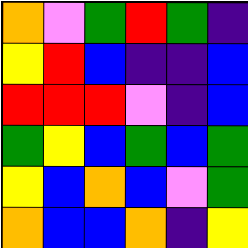[["orange", "violet", "green", "red", "green", "indigo"], ["yellow", "red", "blue", "indigo", "indigo", "blue"], ["red", "red", "red", "violet", "indigo", "blue"], ["green", "yellow", "blue", "green", "blue", "green"], ["yellow", "blue", "orange", "blue", "violet", "green"], ["orange", "blue", "blue", "orange", "indigo", "yellow"]]